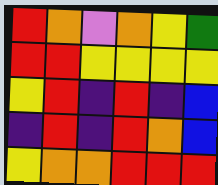[["red", "orange", "violet", "orange", "yellow", "green"], ["red", "red", "yellow", "yellow", "yellow", "yellow"], ["yellow", "red", "indigo", "red", "indigo", "blue"], ["indigo", "red", "indigo", "red", "orange", "blue"], ["yellow", "orange", "orange", "red", "red", "red"]]